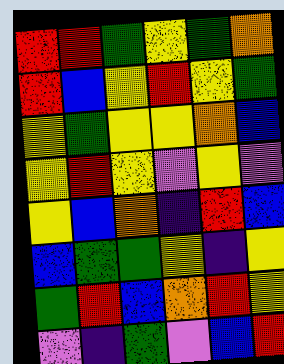[["red", "red", "green", "yellow", "green", "orange"], ["red", "blue", "yellow", "red", "yellow", "green"], ["yellow", "green", "yellow", "yellow", "orange", "blue"], ["yellow", "red", "yellow", "violet", "yellow", "violet"], ["yellow", "blue", "orange", "indigo", "red", "blue"], ["blue", "green", "green", "yellow", "indigo", "yellow"], ["green", "red", "blue", "orange", "red", "yellow"], ["violet", "indigo", "green", "violet", "blue", "red"]]